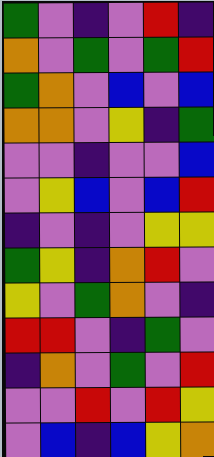[["green", "violet", "indigo", "violet", "red", "indigo"], ["orange", "violet", "green", "violet", "green", "red"], ["green", "orange", "violet", "blue", "violet", "blue"], ["orange", "orange", "violet", "yellow", "indigo", "green"], ["violet", "violet", "indigo", "violet", "violet", "blue"], ["violet", "yellow", "blue", "violet", "blue", "red"], ["indigo", "violet", "indigo", "violet", "yellow", "yellow"], ["green", "yellow", "indigo", "orange", "red", "violet"], ["yellow", "violet", "green", "orange", "violet", "indigo"], ["red", "red", "violet", "indigo", "green", "violet"], ["indigo", "orange", "violet", "green", "violet", "red"], ["violet", "violet", "red", "violet", "red", "yellow"], ["violet", "blue", "indigo", "blue", "yellow", "orange"]]